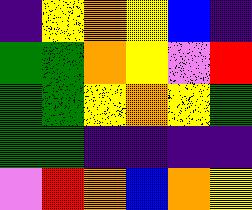[["indigo", "yellow", "orange", "yellow", "blue", "indigo"], ["green", "green", "orange", "yellow", "violet", "red"], ["green", "green", "yellow", "orange", "yellow", "green"], ["green", "green", "indigo", "indigo", "indigo", "indigo"], ["violet", "red", "orange", "blue", "orange", "yellow"]]